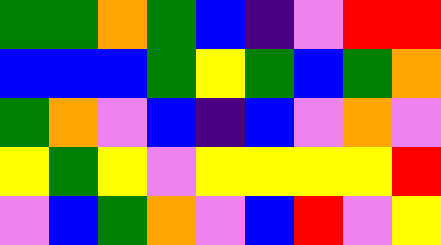[["green", "green", "orange", "green", "blue", "indigo", "violet", "red", "red"], ["blue", "blue", "blue", "green", "yellow", "green", "blue", "green", "orange"], ["green", "orange", "violet", "blue", "indigo", "blue", "violet", "orange", "violet"], ["yellow", "green", "yellow", "violet", "yellow", "yellow", "yellow", "yellow", "red"], ["violet", "blue", "green", "orange", "violet", "blue", "red", "violet", "yellow"]]